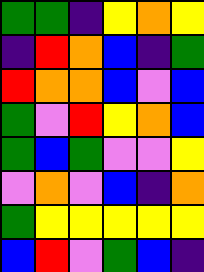[["green", "green", "indigo", "yellow", "orange", "yellow"], ["indigo", "red", "orange", "blue", "indigo", "green"], ["red", "orange", "orange", "blue", "violet", "blue"], ["green", "violet", "red", "yellow", "orange", "blue"], ["green", "blue", "green", "violet", "violet", "yellow"], ["violet", "orange", "violet", "blue", "indigo", "orange"], ["green", "yellow", "yellow", "yellow", "yellow", "yellow"], ["blue", "red", "violet", "green", "blue", "indigo"]]